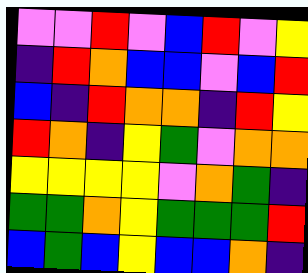[["violet", "violet", "red", "violet", "blue", "red", "violet", "yellow"], ["indigo", "red", "orange", "blue", "blue", "violet", "blue", "red"], ["blue", "indigo", "red", "orange", "orange", "indigo", "red", "yellow"], ["red", "orange", "indigo", "yellow", "green", "violet", "orange", "orange"], ["yellow", "yellow", "yellow", "yellow", "violet", "orange", "green", "indigo"], ["green", "green", "orange", "yellow", "green", "green", "green", "red"], ["blue", "green", "blue", "yellow", "blue", "blue", "orange", "indigo"]]